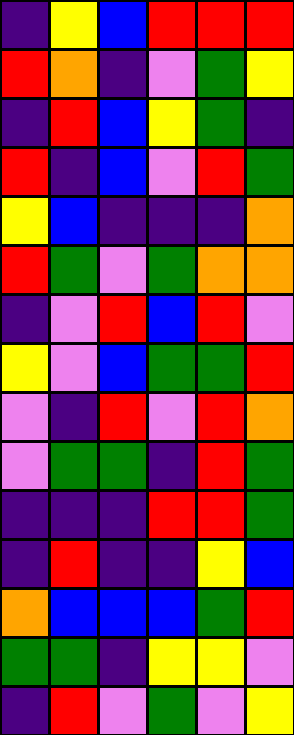[["indigo", "yellow", "blue", "red", "red", "red"], ["red", "orange", "indigo", "violet", "green", "yellow"], ["indigo", "red", "blue", "yellow", "green", "indigo"], ["red", "indigo", "blue", "violet", "red", "green"], ["yellow", "blue", "indigo", "indigo", "indigo", "orange"], ["red", "green", "violet", "green", "orange", "orange"], ["indigo", "violet", "red", "blue", "red", "violet"], ["yellow", "violet", "blue", "green", "green", "red"], ["violet", "indigo", "red", "violet", "red", "orange"], ["violet", "green", "green", "indigo", "red", "green"], ["indigo", "indigo", "indigo", "red", "red", "green"], ["indigo", "red", "indigo", "indigo", "yellow", "blue"], ["orange", "blue", "blue", "blue", "green", "red"], ["green", "green", "indigo", "yellow", "yellow", "violet"], ["indigo", "red", "violet", "green", "violet", "yellow"]]